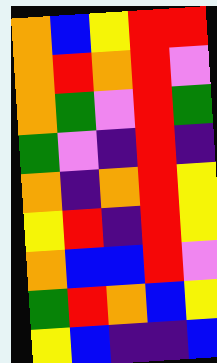[["orange", "blue", "yellow", "red", "red"], ["orange", "red", "orange", "red", "violet"], ["orange", "green", "violet", "red", "green"], ["green", "violet", "indigo", "red", "indigo"], ["orange", "indigo", "orange", "red", "yellow"], ["yellow", "red", "indigo", "red", "yellow"], ["orange", "blue", "blue", "red", "violet"], ["green", "red", "orange", "blue", "yellow"], ["yellow", "blue", "indigo", "indigo", "blue"]]